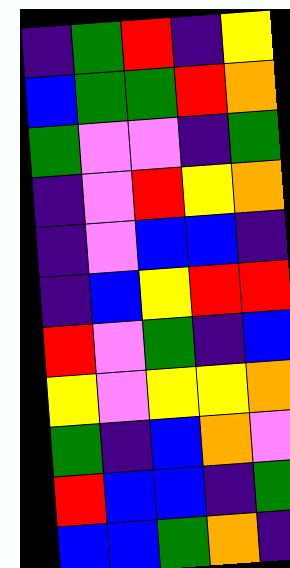[["indigo", "green", "red", "indigo", "yellow"], ["blue", "green", "green", "red", "orange"], ["green", "violet", "violet", "indigo", "green"], ["indigo", "violet", "red", "yellow", "orange"], ["indigo", "violet", "blue", "blue", "indigo"], ["indigo", "blue", "yellow", "red", "red"], ["red", "violet", "green", "indigo", "blue"], ["yellow", "violet", "yellow", "yellow", "orange"], ["green", "indigo", "blue", "orange", "violet"], ["red", "blue", "blue", "indigo", "green"], ["blue", "blue", "green", "orange", "indigo"]]